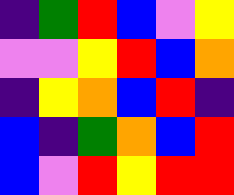[["indigo", "green", "red", "blue", "violet", "yellow"], ["violet", "violet", "yellow", "red", "blue", "orange"], ["indigo", "yellow", "orange", "blue", "red", "indigo"], ["blue", "indigo", "green", "orange", "blue", "red"], ["blue", "violet", "red", "yellow", "red", "red"]]